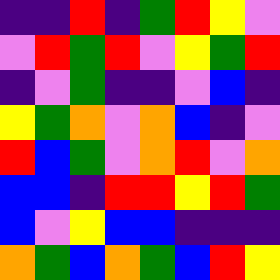[["indigo", "indigo", "red", "indigo", "green", "red", "yellow", "violet"], ["violet", "red", "green", "red", "violet", "yellow", "green", "red"], ["indigo", "violet", "green", "indigo", "indigo", "violet", "blue", "indigo"], ["yellow", "green", "orange", "violet", "orange", "blue", "indigo", "violet"], ["red", "blue", "green", "violet", "orange", "red", "violet", "orange"], ["blue", "blue", "indigo", "red", "red", "yellow", "red", "green"], ["blue", "violet", "yellow", "blue", "blue", "indigo", "indigo", "indigo"], ["orange", "green", "blue", "orange", "green", "blue", "red", "yellow"]]